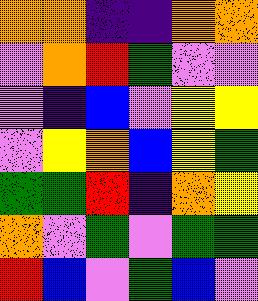[["orange", "orange", "indigo", "indigo", "orange", "orange"], ["violet", "orange", "red", "green", "violet", "violet"], ["violet", "indigo", "blue", "violet", "yellow", "yellow"], ["violet", "yellow", "orange", "blue", "yellow", "green"], ["green", "green", "red", "indigo", "orange", "yellow"], ["orange", "violet", "green", "violet", "green", "green"], ["red", "blue", "violet", "green", "blue", "violet"]]